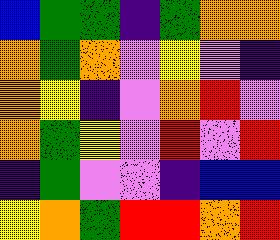[["blue", "green", "green", "indigo", "green", "orange", "orange"], ["orange", "green", "orange", "violet", "yellow", "violet", "indigo"], ["orange", "yellow", "indigo", "violet", "orange", "red", "violet"], ["orange", "green", "yellow", "violet", "red", "violet", "red"], ["indigo", "green", "violet", "violet", "indigo", "blue", "blue"], ["yellow", "orange", "green", "red", "red", "orange", "red"]]